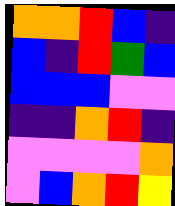[["orange", "orange", "red", "blue", "indigo"], ["blue", "indigo", "red", "green", "blue"], ["blue", "blue", "blue", "violet", "violet"], ["indigo", "indigo", "orange", "red", "indigo"], ["violet", "violet", "violet", "violet", "orange"], ["violet", "blue", "orange", "red", "yellow"]]